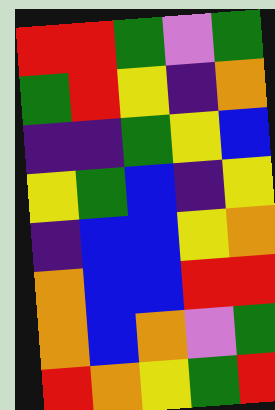[["red", "red", "green", "violet", "green"], ["green", "red", "yellow", "indigo", "orange"], ["indigo", "indigo", "green", "yellow", "blue"], ["yellow", "green", "blue", "indigo", "yellow"], ["indigo", "blue", "blue", "yellow", "orange"], ["orange", "blue", "blue", "red", "red"], ["orange", "blue", "orange", "violet", "green"], ["red", "orange", "yellow", "green", "red"]]